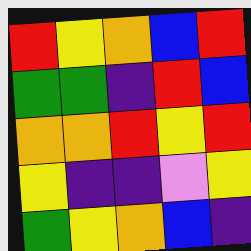[["red", "yellow", "orange", "blue", "red"], ["green", "green", "indigo", "red", "blue"], ["orange", "orange", "red", "yellow", "red"], ["yellow", "indigo", "indigo", "violet", "yellow"], ["green", "yellow", "orange", "blue", "indigo"]]